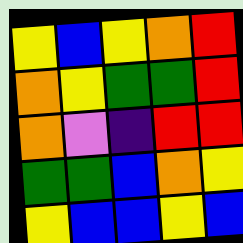[["yellow", "blue", "yellow", "orange", "red"], ["orange", "yellow", "green", "green", "red"], ["orange", "violet", "indigo", "red", "red"], ["green", "green", "blue", "orange", "yellow"], ["yellow", "blue", "blue", "yellow", "blue"]]